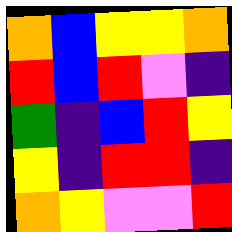[["orange", "blue", "yellow", "yellow", "orange"], ["red", "blue", "red", "violet", "indigo"], ["green", "indigo", "blue", "red", "yellow"], ["yellow", "indigo", "red", "red", "indigo"], ["orange", "yellow", "violet", "violet", "red"]]